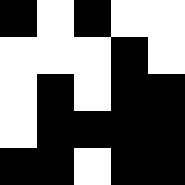[["black", "white", "black", "white", "white"], ["white", "white", "white", "black", "white"], ["white", "black", "white", "black", "black"], ["white", "black", "black", "black", "black"], ["black", "black", "white", "black", "black"]]